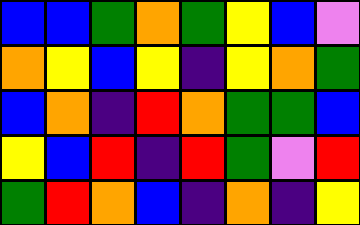[["blue", "blue", "green", "orange", "green", "yellow", "blue", "violet"], ["orange", "yellow", "blue", "yellow", "indigo", "yellow", "orange", "green"], ["blue", "orange", "indigo", "red", "orange", "green", "green", "blue"], ["yellow", "blue", "red", "indigo", "red", "green", "violet", "red"], ["green", "red", "orange", "blue", "indigo", "orange", "indigo", "yellow"]]